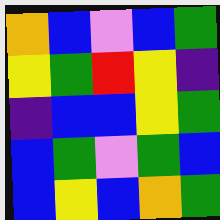[["orange", "blue", "violet", "blue", "green"], ["yellow", "green", "red", "yellow", "indigo"], ["indigo", "blue", "blue", "yellow", "green"], ["blue", "green", "violet", "green", "blue"], ["blue", "yellow", "blue", "orange", "green"]]